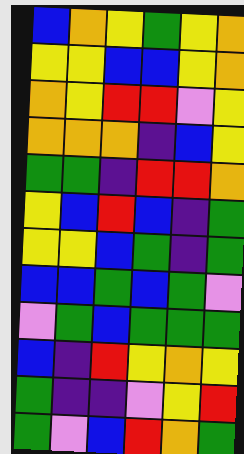[["blue", "orange", "yellow", "green", "yellow", "orange"], ["yellow", "yellow", "blue", "blue", "yellow", "orange"], ["orange", "yellow", "red", "red", "violet", "yellow"], ["orange", "orange", "orange", "indigo", "blue", "yellow"], ["green", "green", "indigo", "red", "red", "orange"], ["yellow", "blue", "red", "blue", "indigo", "green"], ["yellow", "yellow", "blue", "green", "indigo", "green"], ["blue", "blue", "green", "blue", "green", "violet"], ["violet", "green", "blue", "green", "green", "green"], ["blue", "indigo", "red", "yellow", "orange", "yellow"], ["green", "indigo", "indigo", "violet", "yellow", "red"], ["green", "violet", "blue", "red", "orange", "green"]]